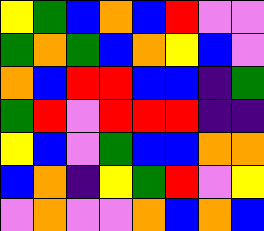[["yellow", "green", "blue", "orange", "blue", "red", "violet", "violet"], ["green", "orange", "green", "blue", "orange", "yellow", "blue", "violet"], ["orange", "blue", "red", "red", "blue", "blue", "indigo", "green"], ["green", "red", "violet", "red", "red", "red", "indigo", "indigo"], ["yellow", "blue", "violet", "green", "blue", "blue", "orange", "orange"], ["blue", "orange", "indigo", "yellow", "green", "red", "violet", "yellow"], ["violet", "orange", "violet", "violet", "orange", "blue", "orange", "blue"]]